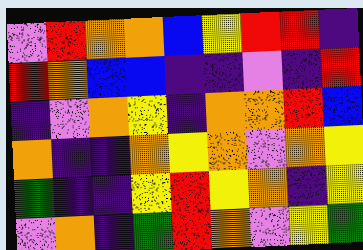[["violet", "red", "orange", "orange", "blue", "yellow", "red", "red", "indigo"], ["red", "orange", "blue", "blue", "indigo", "indigo", "violet", "indigo", "red"], ["indigo", "violet", "orange", "yellow", "indigo", "orange", "orange", "red", "blue"], ["orange", "indigo", "indigo", "orange", "yellow", "orange", "violet", "orange", "yellow"], ["green", "indigo", "indigo", "yellow", "red", "yellow", "orange", "indigo", "yellow"], ["violet", "orange", "indigo", "green", "red", "orange", "violet", "yellow", "green"]]